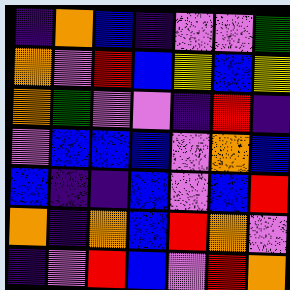[["indigo", "orange", "blue", "indigo", "violet", "violet", "green"], ["orange", "violet", "red", "blue", "yellow", "blue", "yellow"], ["orange", "green", "violet", "violet", "indigo", "red", "indigo"], ["violet", "blue", "blue", "blue", "violet", "orange", "blue"], ["blue", "indigo", "indigo", "blue", "violet", "blue", "red"], ["orange", "indigo", "orange", "blue", "red", "orange", "violet"], ["indigo", "violet", "red", "blue", "violet", "red", "orange"]]